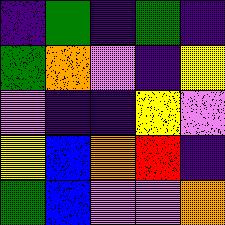[["indigo", "green", "indigo", "green", "indigo"], ["green", "orange", "violet", "indigo", "yellow"], ["violet", "indigo", "indigo", "yellow", "violet"], ["yellow", "blue", "orange", "red", "indigo"], ["green", "blue", "violet", "violet", "orange"]]